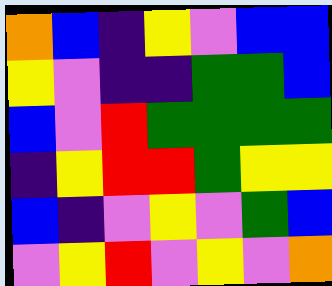[["orange", "blue", "indigo", "yellow", "violet", "blue", "blue"], ["yellow", "violet", "indigo", "indigo", "green", "green", "blue"], ["blue", "violet", "red", "green", "green", "green", "green"], ["indigo", "yellow", "red", "red", "green", "yellow", "yellow"], ["blue", "indigo", "violet", "yellow", "violet", "green", "blue"], ["violet", "yellow", "red", "violet", "yellow", "violet", "orange"]]